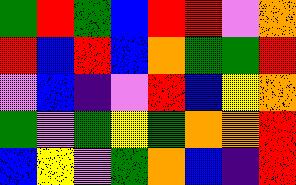[["green", "red", "green", "blue", "red", "red", "violet", "orange"], ["red", "blue", "red", "blue", "orange", "green", "green", "red"], ["violet", "blue", "indigo", "violet", "red", "blue", "yellow", "orange"], ["green", "violet", "green", "yellow", "green", "orange", "orange", "red"], ["blue", "yellow", "violet", "green", "orange", "blue", "indigo", "red"]]